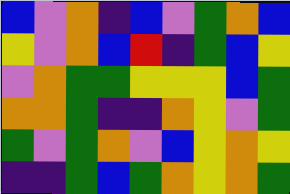[["blue", "violet", "orange", "indigo", "blue", "violet", "green", "orange", "blue"], ["yellow", "violet", "orange", "blue", "red", "indigo", "green", "blue", "yellow"], ["violet", "orange", "green", "green", "yellow", "yellow", "yellow", "blue", "green"], ["orange", "orange", "green", "indigo", "indigo", "orange", "yellow", "violet", "green"], ["green", "violet", "green", "orange", "violet", "blue", "yellow", "orange", "yellow"], ["indigo", "indigo", "green", "blue", "green", "orange", "yellow", "orange", "green"]]